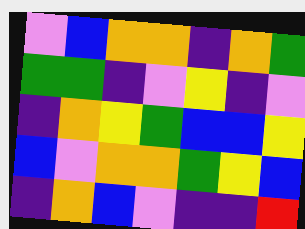[["violet", "blue", "orange", "orange", "indigo", "orange", "green"], ["green", "green", "indigo", "violet", "yellow", "indigo", "violet"], ["indigo", "orange", "yellow", "green", "blue", "blue", "yellow"], ["blue", "violet", "orange", "orange", "green", "yellow", "blue"], ["indigo", "orange", "blue", "violet", "indigo", "indigo", "red"]]